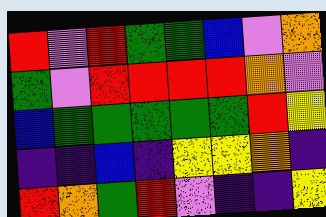[["red", "violet", "red", "green", "green", "blue", "violet", "orange"], ["green", "violet", "red", "red", "red", "red", "orange", "violet"], ["blue", "green", "green", "green", "green", "green", "red", "yellow"], ["indigo", "indigo", "blue", "indigo", "yellow", "yellow", "orange", "indigo"], ["red", "orange", "green", "red", "violet", "indigo", "indigo", "yellow"]]